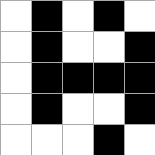[["white", "black", "white", "black", "white"], ["white", "black", "white", "white", "black"], ["white", "black", "black", "black", "black"], ["white", "black", "white", "white", "black"], ["white", "white", "white", "black", "white"]]